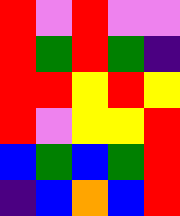[["red", "violet", "red", "violet", "violet"], ["red", "green", "red", "green", "indigo"], ["red", "red", "yellow", "red", "yellow"], ["red", "violet", "yellow", "yellow", "red"], ["blue", "green", "blue", "green", "red"], ["indigo", "blue", "orange", "blue", "red"]]